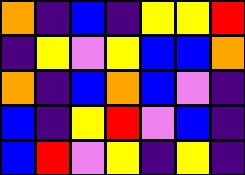[["orange", "indigo", "blue", "indigo", "yellow", "yellow", "red"], ["indigo", "yellow", "violet", "yellow", "blue", "blue", "orange"], ["orange", "indigo", "blue", "orange", "blue", "violet", "indigo"], ["blue", "indigo", "yellow", "red", "violet", "blue", "indigo"], ["blue", "red", "violet", "yellow", "indigo", "yellow", "indigo"]]